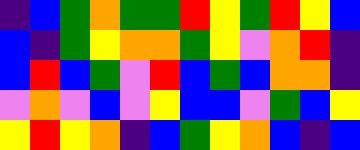[["indigo", "blue", "green", "orange", "green", "green", "red", "yellow", "green", "red", "yellow", "blue"], ["blue", "indigo", "green", "yellow", "orange", "orange", "green", "yellow", "violet", "orange", "red", "indigo"], ["blue", "red", "blue", "green", "violet", "red", "blue", "green", "blue", "orange", "orange", "indigo"], ["violet", "orange", "violet", "blue", "violet", "yellow", "blue", "blue", "violet", "green", "blue", "yellow"], ["yellow", "red", "yellow", "orange", "indigo", "blue", "green", "yellow", "orange", "blue", "indigo", "blue"]]